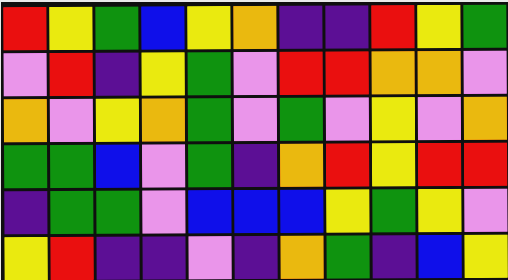[["red", "yellow", "green", "blue", "yellow", "orange", "indigo", "indigo", "red", "yellow", "green"], ["violet", "red", "indigo", "yellow", "green", "violet", "red", "red", "orange", "orange", "violet"], ["orange", "violet", "yellow", "orange", "green", "violet", "green", "violet", "yellow", "violet", "orange"], ["green", "green", "blue", "violet", "green", "indigo", "orange", "red", "yellow", "red", "red"], ["indigo", "green", "green", "violet", "blue", "blue", "blue", "yellow", "green", "yellow", "violet"], ["yellow", "red", "indigo", "indigo", "violet", "indigo", "orange", "green", "indigo", "blue", "yellow"]]